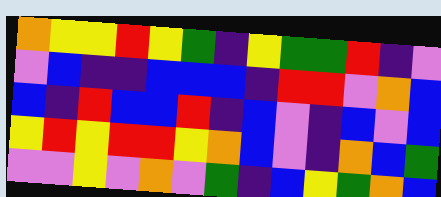[["orange", "yellow", "yellow", "red", "yellow", "green", "indigo", "yellow", "green", "green", "red", "indigo", "violet"], ["violet", "blue", "indigo", "indigo", "blue", "blue", "blue", "indigo", "red", "red", "violet", "orange", "blue"], ["blue", "indigo", "red", "blue", "blue", "red", "indigo", "blue", "violet", "indigo", "blue", "violet", "blue"], ["yellow", "red", "yellow", "red", "red", "yellow", "orange", "blue", "violet", "indigo", "orange", "blue", "green"], ["violet", "violet", "yellow", "violet", "orange", "violet", "green", "indigo", "blue", "yellow", "green", "orange", "blue"]]